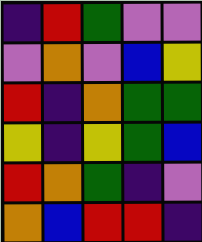[["indigo", "red", "green", "violet", "violet"], ["violet", "orange", "violet", "blue", "yellow"], ["red", "indigo", "orange", "green", "green"], ["yellow", "indigo", "yellow", "green", "blue"], ["red", "orange", "green", "indigo", "violet"], ["orange", "blue", "red", "red", "indigo"]]